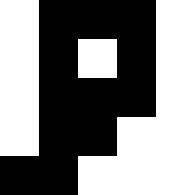[["white", "black", "black", "black", "white"], ["white", "black", "white", "black", "white"], ["white", "black", "black", "black", "white"], ["white", "black", "black", "white", "white"], ["black", "black", "white", "white", "white"]]